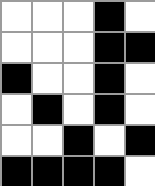[["white", "white", "white", "black", "white"], ["white", "white", "white", "black", "black"], ["black", "white", "white", "black", "white"], ["white", "black", "white", "black", "white"], ["white", "white", "black", "white", "black"], ["black", "black", "black", "black", "white"]]